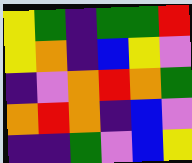[["yellow", "green", "indigo", "green", "green", "red"], ["yellow", "orange", "indigo", "blue", "yellow", "violet"], ["indigo", "violet", "orange", "red", "orange", "green"], ["orange", "red", "orange", "indigo", "blue", "violet"], ["indigo", "indigo", "green", "violet", "blue", "yellow"]]